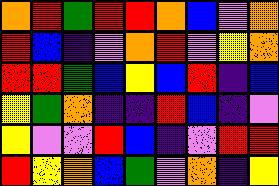[["orange", "red", "green", "red", "red", "orange", "blue", "violet", "orange"], ["red", "blue", "indigo", "violet", "orange", "red", "violet", "yellow", "orange"], ["red", "red", "green", "blue", "yellow", "blue", "red", "indigo", "blue"], ["yellow", "green", "orange", "indigo", "indigo", "red", "blue", "indigo", "violet"], ["yellow", "violet", "violet", "red", "blue", "indigo", "violet", "red", "red"], ["red", "yellow", "orange", "blue", "green", "violet", "orange", "indigo", "yellow"]]